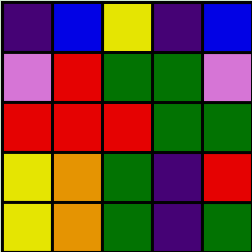[["indigo", "blue", "yellow", "indigo", "blue"], ["violet", "red", "green", "green", "violet"], ["red", "red", "red", "green", "green"], ["yellow", "orange", "green", "indigo", "red"], ["yellow", "orange", "green", "indigo", "green"]]